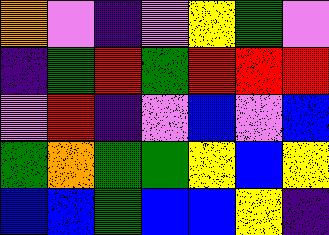[["orange", "violet", "indigo", "violet", "yellow", "green", "violet"], ["indigo", "green", "red", "green", "red", "red", "red"], ["violet", "red", "indigo", "violet", "blue", "violet", "blue"], ["green", "orange", "green", "green", "yellow", "blue", "yellow"], ["blue", "blue", "green", "blue", "blue", "yellow", "indigo"]]